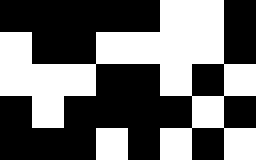[["black", "black", "black", "black", "black", "white", "white", "black"], ["white", "black", "black", "white", "white", "white", "white", "black"], ["white", "white", "white", "black", "black", "white", "black", "white"], ["black", "white", "black", "black", "black", "black", "white", "black"], ["black", "black", "black", "white", "black", "white", "black", "white"]]